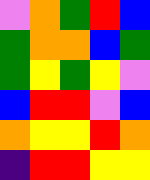[["violet", "orange", "green", "red", "blue"], ["green", "orange", "orange", "blue", "green"], ["green", "yellow", "green", "yellow", "violet"], ["blue", "red", "red", "violet", "blue"], ["orange", "yellow", "yellow", "red", "orange"], ["indigo", "red", "red", "yellow", "yellow"]]